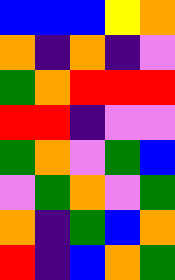[["blue", "blue", "blue", "yellow", "orange"], ["orange", "indigo", "orange", "indigo", "violet"], ["green", "orange", "red", "red", "red"], ["red", "red", "indigo", "violet", "violet"], ["green", "orange", "violet", "green", "blue"], ["violet", "green", "orange", "violet", "green"], ["orange", "indigo", "green", "blue", "orange"], ["red", "indigo", "blue", "orange", "green"]]